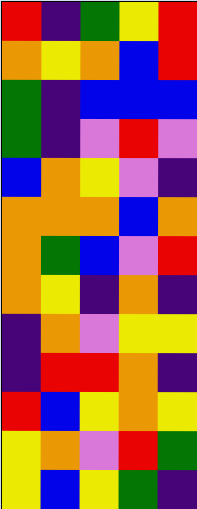[["red", "indigo", "green", "yellow", "red"], ["orange", "yellow", "orange", "blue", "red"], ["green", "indigo", "blue", "blue", "blue"], ["green", "indigo", "violet", "red", "violet"], ["blue", "orange", "yellow", "violet", "indigo"], ["orange", "orange", "orange", "blue", "orange"], ["orange", "green", "blue", "violet", "red"], ["orange", "yellow", "indigo", "orange", "indigo"], ["indigo", "orange", "violet", "yellow", "yellow"], ["indigo", "red", "red", "orange", "indigo"], ["red", "blue", "yellow", "orange", "yellow"], ["yellow", "orange", "violet", "red", "green"], ["yellow", "blue", "yellow", "green", "indigo"]]